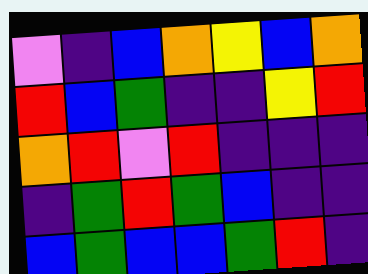[["violet", "indigo", "blue", "orange", "yellow", "blue", "orange"], ["red", "blue", "green", "indigo", "indigo", "yellow", "red"], ["orange", "red", "violet", "red", "indigo", "indigo", "indigo"], ["indigo", "green", "red", "green", "blue", "indigo", "indigo"], ["blue", "green", "blue", "blue", "green", "red", "indigo"]]